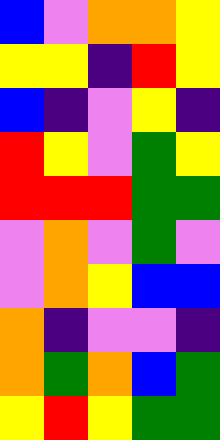[["blue", "violet", "orange", "orange", "yellow"], ["yellow", "yellow", "indigo", "red", "yellow"], ["blue", "indigo", "violet", "yellow", "indigo"], ["red", "yellow", "violet", "green", "yellow"], ["red", "red", "red", "green", "green"], ["violet", "orange", "violet", "green", "violet"], ["violet", "orange", "yellow", "blue", "blue"], ["orange", "indigo", "violet", "violet", "indigo"], ["orange", "green", "orange", "blue", "green"], ["yellow", "red", "yellow", "green", "green"]]